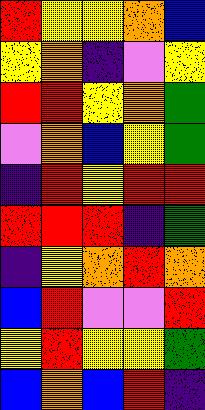[["red", "yellow", "yellow", "orange", "blue"], ["yellow", "orange", "indigo", "violet", "yellow"], ["red", "red", "yellow", "orange", "green"], ["violet", "orange", "blue", "yellow", "green"], ["indigo", "red", "yellow", "red", "red"], ["red", "red", "red", "indigo", "green"], ["indigo", "yellow", "orange", "red", "orange"], ["blue", "red", "violet", "violet", "red"], ["yellow", "red", "yellow", "yellow", "green"], ["blue", "orange", "blue", "red", "indigo"]]